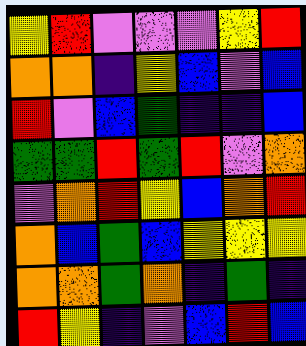[["yellow", "red", "violet", "violet", "violet", "yellow", "red"], ["orange", "orange", "indigo", "yellow", "blue", "violet", "blue"], ["red", "violet", "blue", "green", "indigo", "indigo", "blue"], ["green", "green", "red", "green", "red", "violet", "orange"], ["violet", "orange", "red", "yellow", "blue", "orange", "red"], ["orange", "blue", "green", "blue", "yellow", "yellow", "yellow"], ["orange", "orange", "green", "orange", "indigo", "green", "indigo"], ["red", "yellow", "indigo", "violet", "blue", "red", "blue"]]